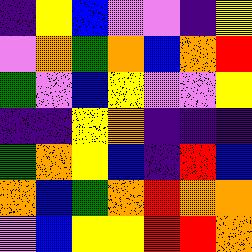[["indigo", "yellow", "blue", "violet", "violet", "indigo", "yellow"], ["violet", "orange", "green", "orange", "blue", "orange", "red"], ["green", "violet", "blue", "yellow", "violet", "violet", "yellow"], ["indigo", "indigo", "yellow", "orange", "indigo", "indigo", "indigo"], ["green", "orange", "yellow", "blue", "indigo", "red", "blue"], ["orange", "blue", "green", "orange", "red", "orange", "orange"], ["violet", "blue", "yellow", "yellow", "red", "red", "orange"]]